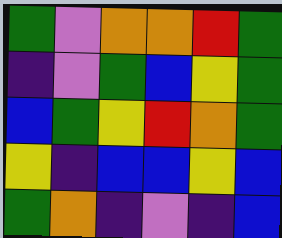[["green", "violet", "orange", "orange", "red", "green"], ["indigo", "violet", "green", "blue", "yellow", "green"], ["blue", "green", "yellow", "red", "orange", "green"], ["yellow", "indigo", "blue", "blue", "yellow", "blue"], ["green", "orange", "indigo", "violet", "indigo", "blue"]]